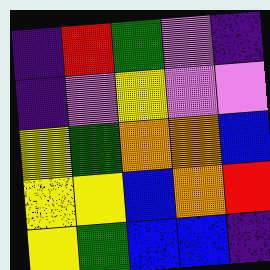[["indigo", "red", "green", "violet", "indigo"], ["indigo", "violet", "yellow", "violet", "violet"], ["yellow", "green", "orange", "orange", "blue"], ["yellow", "yellow", "blue", "orange", "red"], ["yellow", "green", "blue", "blue", "indigo"]]